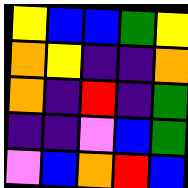[["yellow", "blue", "blue", "green", "yellow"], ["orange", "yellow", "indigo", "indigo", "orange"], ["orange", "indigo", "red", "indigo", "green"], ["indigo", "indigo", "violet", "blue", "green"], ["violet", "blue", "orange", "red", "blue"]]